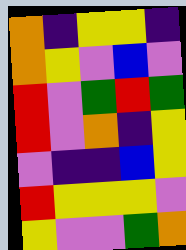[["orange", "indigo", "yellow", "yellow", "indigo"], ["orange", "yellow", "violet", "blue", "violet"], ["red", "violet", "green", "red", "green"], ["red", "violet", "orange", "indigo", "yellow"], ["violet", "indigo", "indigo", "blue", "yellow"], ["red", "yellow", "yellow", "yellow", "violet"], ["yellow", "violet", "violet", "green", "orange"]]